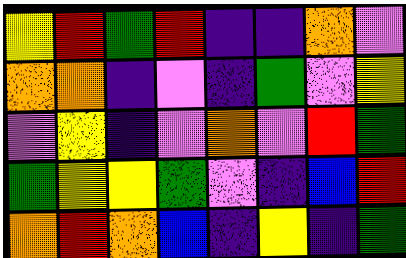[["yellow", "red", "green", "red", "indigo", "indigo", "orange", "violet"], ["orange", "orange", "indigo", "violet", "indigo", "green", "violet", "yellow"], ["violet", "yellow", "indigo", "violet", "orange", "violet", "red", "green"], ["green", "yellow", "yellow", "green", "violet", "indigo", "blue", "red"], ["orange", "red", "orange", "blue", "indigo", "yellow", "indigo", "green"]]